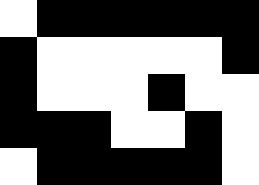[["white", "black", "black", "black", "black", "black", "black"], ["black", "white", "white", "white", "white", "white", "black"], ["black", "white", "white", "white", "black", "white", "white"], ["black", "black", "black", "white", "white", "black", "white"], ["white", "black", "black", "black", "black", "black", "white"]]